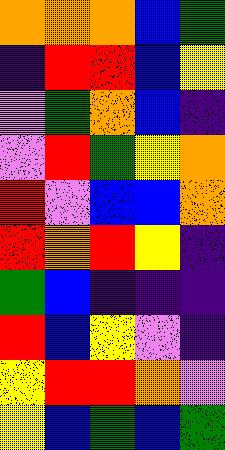[["orange", "orange", "orange", "blue", "green"], ["indigo", "red", "red", "blue", "yellow"], ["violet", "green", "orange", "blue", "indigo"], ["violet", "red", "green", "yellow", "orange"], ["red", "violet", "blue", "blue", "orange"], ["red", "orange", "red", "yellow", "indigo"], ["green", "blue", "indigo", "indigo", "indigo"], ["red", "blue", "yellow", "violet", "indigo"], ["yellow", "red", "red", "orange", "violet"], ["yellow", "blue", "green", "blue", "green"]]